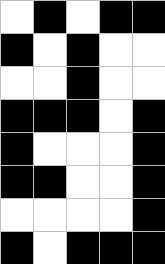[["white", "black", "white", "black", "black"], ["black", "white", "black", "white", "white"], ["white", "white", "black", "white", "white"], ["black", "black", "black", "white", "black"], ["black", "white", "white", "white", "black"], ["black", "black", "white", "white", "black"], ["white", "white", "white", "white", "black"], ["black", "white", "black", "black", "black"]]